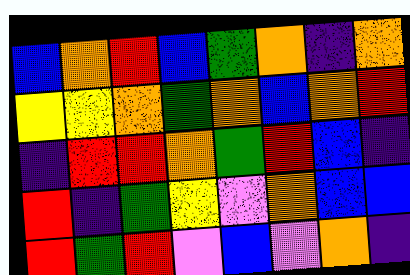[["blue", "orange", "red", "blue", "green", "orange", "indigo", "orange"], ["yellow", "yellow", "orange", "green", "orange", "blue", "orange", "red"], ["indigo", "red", "red", "orange", "green", "red", "blue", "indigo"], ["red", "indigo", "green", "yellow", "violet", "orange", "blue", "blue"], ["red", "green", "red", "violet", "blue", "violet", "orange", "indigo"]]